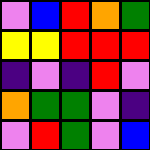[["violet", "blue", "red", "orange", "green"], ["yellow", "yellow", "red", "red", "red"], ["indigo", "violet", "indigo", "red", "violet"], ["orange", "green", "green", "violet", "indigo"], ["violet", "red", "green", "violet", "blue"]]